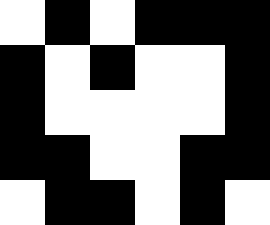[["white", "black", "white", "black", "black", "black"], ["black", "white", "black", "white", "white", "black"], ["black", "white", "white", "white", "white", "black"], ["black", "black", "white", "white", "black", "black"], ["white", "black", "black", "white", "black", "white"]]